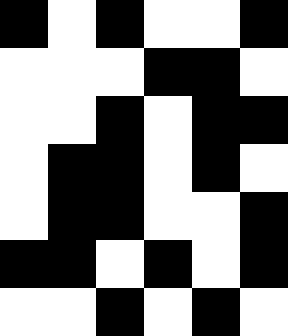[["black", "white", "black", "white", "white", "black"], ["white", "white", "white", "black", "black", "white"], ["white", "white", "black", "white", "black", "black"], ["white", "black", "black", "white", "black", "white"], ["white", "black", "black", "white", "white", "black"], ["black", "black", "white", "black", "white", "black"], ["white", "white", "black", "white", "black", "white"]]